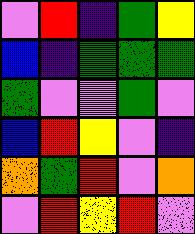[["violet", "red", "indigo", "green", "yellow"], ["blue", "indigo", "green", "green", "green"], ["green", "violet", "violet", "green", "violet"], ["blue", "red", "yellow", "violet", "indigo"], ["orange", "green", "red", "violet", "orange"], ["violet", "red", "yellow", "red", "violet"]]